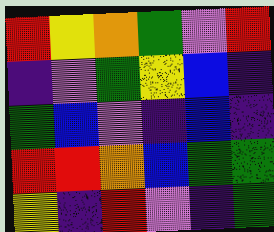[["red", "yellow", "orange", "green", "violet", "red"], ["indigo", "violet", "green", "yellow", "blue", "indigo"], ["green", "blue", "violet", "indigo", "blue", "indigo"], ["red", "red", "orange", "blue", "green", "green"], ["yellow", "indigo", "red", "violet", "indigo", "green"]]